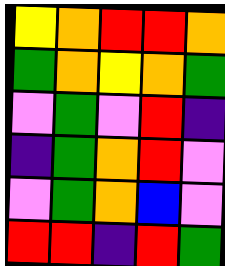[["yellow", "orange", "red", "red", "orange"], ["green", "orange", "yellow", "orange", "green"], ["violet", "green", "violet", "red", "indigo"], ["indigo", "green", "orange", "red", "violet"], ["violet", "green", "orange", "blue", "violet"], ["red", "red", "indigo", "red", "green"]]